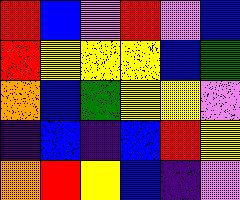[["red", "blue", "violet", "red", "violet", "blue"], ["red", "yellow", "yellow", "yellow", "blue", "green"], ["orange", "blue", "green", "yellow", "yellow", "violet"], ["indigo", "blue", "indigo", "blue", "red", "yellow"], ["orange", "red", "yellow", "blue", "indigo", "violet"]]